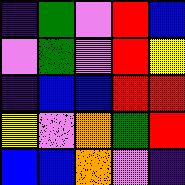[["indigo", "green", "violet", "red", "blue"], ["violet", "green", "violet", "red", "yellow"], ["indigo", "blue", "blue", "red", "red"], ["yellow", "violet", "orange", "green", "red"], ["blue", "blue", "orange", "violet", "indigo"]]